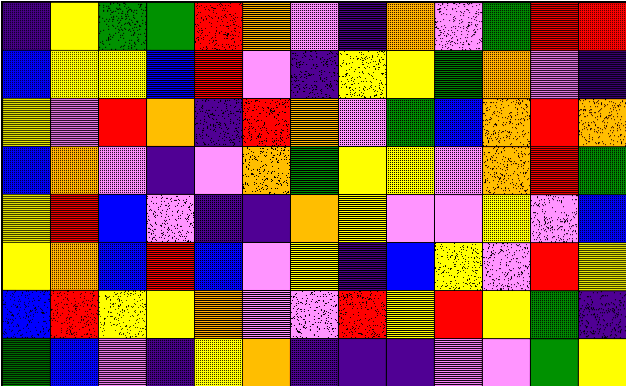[["indigo", "yellow", "green", "green", "red", "orange", "violet", "indigo", "orange", "violet", "green", "red", "red"], ["blue", "yellow", "yellow", "blue", "red", "violet", "indigo", "yellow", "yellow", "green", "orange", "violet", "indigo"], ["yellow", "violet", "red", "orange", "indigo", "red", "orange", "violet", "green", "blue", "orange", "red", "orange"], ["blue", "orange", "violet", "indigo", "violet", "orange", "green", "yellow", "yellow", "violet", "orange", "red", "green"], ["yellow", "red", "blue", "violet", "indigo", "indigo", "orange", "yellow", "violet", "violet", "yellow", "violet", "blue"], ["yellow", "orange", "blue", "red", "blue", "violet", "yellow", "indigo", "blue", "yellow", "violet", "red", "yellow"], ["blue", "red", "yellow", "yellow", "orange", "violet", "violet", "red", "yellow", "red", "yellow", "green", "indigo"], ["green", "blue", "violet", "indigo", "yellow", "orange", "indigo", "indigo", "indigo", "violet", "violet", "green", "yellow"]]